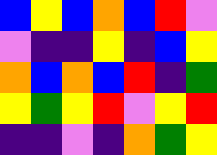[["blue", "yellow", "blue", "orange", "blue", "red", "violet"], ["violet", "indigo", "indigo", "yellow", "indigo", "blue", "yellow"], ["orange", "blue", "orange", "blue", "red", "indigo", "green"], ["yellow", "green", "yellow", "red", "violet", "yellow", "red"], ["indigo", "indigo", "violet", "indigo", "orange", "green", "yellow"]]